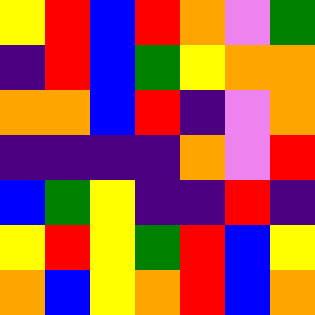[["yellow", "red", "blue", "red", "orange", "violet", "green"], ["indigo", "red", "blue", "green", "yellow", "orange", "orange"], ["orange", "orange", "blue", "red", "indigo", "violet", "orange"], ["indigo", "indigo", "indigo", "indigo", "orange", "violet", "red"], ["blue", "green", "yellow", "indigo", "indigo", "red", "indigo"], ["yellow", "red", "yellow", "green", "red", "blue", "yellow"], ["orange", "blue", "yellow", "orange", "red", "blue", "orange"]]